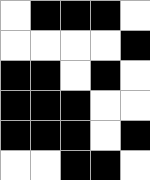[["white", "black", "black", "black", "white"], ["white", "white", "white", "white", "black"], ["black", "black", "white", "black", "white"], ["black", "black", "black", "white", "white"], ["black", "black", "black", "white", "black"], ["white", "white", "black", "black", "white"]]